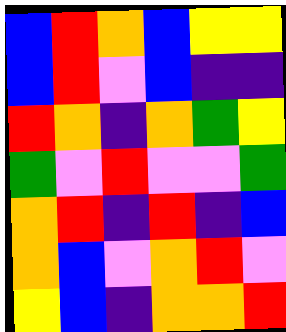[["blue", "red", "orange", "blue", "yellow", "yellow"], ["blue", "red", "violet", "blue", "indigo", "indigo"], ["red", "orange", "indigo", "orange", "green", "yellow"], ["green", "violet", "red", "violet", "violet", "green"], ["orange", "red", "indigo", "red", "indigo", "blue"], ["orange", "blue", "violet", "orange", "red", "violet"], ["yellow", "blue", "indigo", "orange", "orange", "red"]]